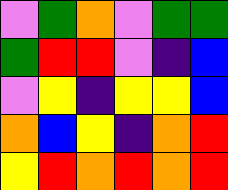[["violet", "green", "orange", "violet", "green", "green"], ["green", "red", "red", "violet", "indigo", "blue"], ["violet", "yellow", "indigo", "yellow", "yellow", "blue"], ["orange", "blue", "yellow", "indigo", "orange", "red"], ["yellow", "red", "orange", "red", "orange", "red"]]